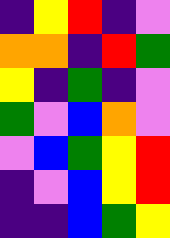[["indigo", "yellow", "red", "indigo", "violet"], ["orange", "orange", "indigo", "red", "green"], ["yellow", "indigo", "green", "indigo", "violet"], ["green", "violet", "blue", "orange", "violet"], ["violet", "blue", "green", "yellow", "red"], ["indigo", "violet", "blue", "yellow", "red"], ["indigo", "indigo", "blue", "green", "yellow"]]